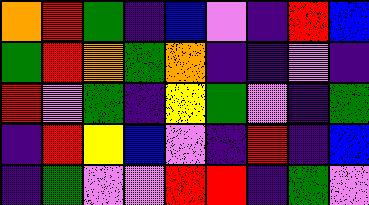[["orange", "red", "green", "indigo", "blue", "violet", "indigo", "red", "blue"], ["green", "red", "orange", "green", "orange", "indigo", "indigo", "violet", "indigo"], ["red", "violet", "green", "indigo", "yellow", "green", "violet", "indigo", "green"], ["indigo", "red", "yellow", "blue", "violet", "indigo", "red", "indigo", "blue"], ["indigo", "green", "violet", "violet", "red", "red", "indigo", "green", "violet"]]